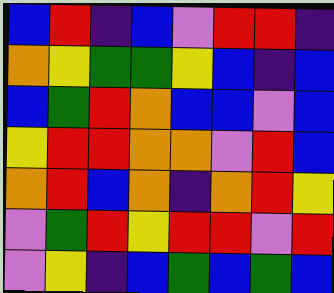[["blue", "red", "indigo", "blue", "violet", "red", "red", "indigo"], ["orange", "yellow", "green", "green", "yellow", "blue", "indigo", "blue"], ["blue", "green", "red", "orange", "blue", "blue", "violet", "blue"], ["yellow", "red", "red", "orange", "orange", "violet", "red", "blue"], ["orange", "red", "blue", "orange", "indigo", "orange", "red", "yellow"], ["violet", "green", "red", "yellow", "red", "red", "violet", "red"], ["violet", "yellow", "indigo", "blue", "green", "blue", "green", "blue"]]